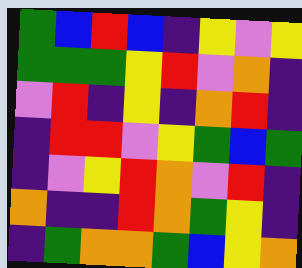[["green", "blue", "red", "blue", "indigo", "yellow", "violet", "yellow"], ["green", "green", "green", "yellow", "red", "violet", "orange", "indigo"], ["violet", "red", "indigo", "yellow", "indigo", "orange", "red", "indigo"], ["indigo", "red", "red", "violet", "yellow", "green", "blue", "green"], ["indigo", "violet", "yellow", "red", "orange", "violet", "red", "indigo"], ["orange", "indigo", "indigo", "red", "orange", "green", "yellow", "indigo"], ["indigo", "green", "orange", "orange", "green", "blue", "yellow", "orange"]]